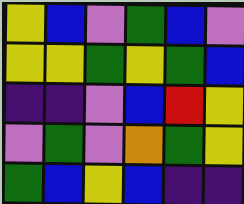[["yellow", "blue", "violet", "green", "blue", "violet"], ["yellow", "yellow", "green", "yellow", "green", "blue"], ["indigo", "indigo", "violet", "blue", "red", "yellow"], ["violet", "green", "violet", "orange", "green", "yellow"], ["green", "blue", "yellow", "blue", "indigo", "indigo"]]